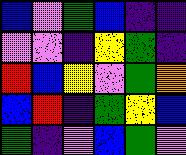[["blue", "violet", "green", "blue", "indigo", "indigo"], ["violet", "violet", "indigo", "yellow", "green", "indigo"], ["red", "blue", "yellow", "violet", "green", "orange"], ["blue", "red", "indigo", "green", "yellow", "blue"], ["green", "indigo", "violet", "blue", "green", "violet"]]